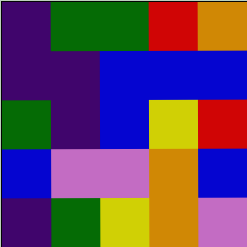[["indigo", "green", "green", "red", "orange"], ["indigo", "indigo", "blue", "blue", "blue"], ["green", "indigo", "blue", "yellow", "red"], ["blue", "violet", "violet", "orange", "blue"], ["indigo", "green", "yellow", "orange", "violet"]]